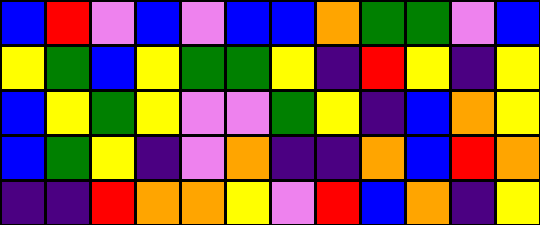[["blue", "red", "violet", "blue", "violet", "blue", "blue", "orange", "green", "green", "violet", "blue"], ["yellow", "green", "blue", "yellow", "green", "green", "yellow", "indigo", "red", "yellow", "indigo", "yellow"], ["blue", "yellow", "green", "yellow", "violet", "violet", "green", "yellow", "indigo", "blue", "orange", "yellow"], ["blue", "green", "yellow", "indigo", "violet", "orange", "indigo", "indigo", "orange", "blue", "red", "orange"], ["indigo", "indigo", "red", "orange", "orange", "yellow", "violet", "red", "blue", "orange", "indigo", "yellow"]]